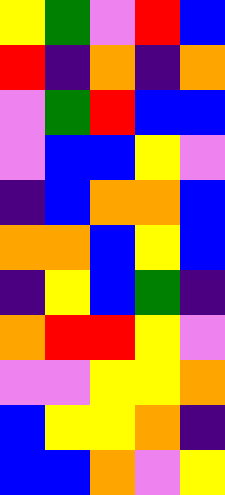[["yellow", "green", "violet", "red", "blue"], ["red", "indigo", "orange", "indigo", "orange"], ["violet", "green", "red", "blue", "blue"], ["violet", "blue", "blue", "yellow", "violet"], ["indigo", "blue", "orange", "orange", "blue"], ["orange", "orange", "blue", "yellow", "blue"], ["indigo", "yellow", "blue", "green", "indigo"], ["orange", "red", "red", "yellow", "violet"], ["violet", "violet", "yellow", "yellow", "orange"], ["blue", "yellow", "yellow", "orange", "indigo"], ["blue", "blue", "orange", "violet", "yellow"]]